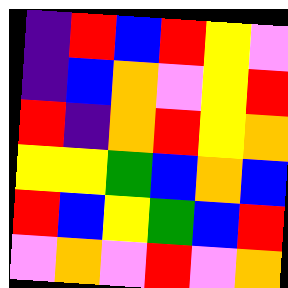[["indigo", "red", "blue", "red", "yellow", "violet"], ["indigo", "blue", "orange", "violet", "yellow", "red"], ["red", "indigo", "orange", "red", "yellow", "orange"], ["yellow", "yellow", "green", "blue", "orange", "blue"], ["red", "blue", "yellow", "green", "blue", "red"], ["violet", "orange", "violet", "red", "violet", "orange"]]